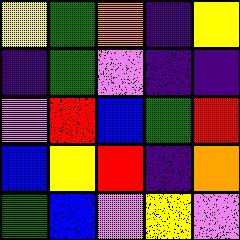[["yellow", "green", "orange", "indigo", "yellow"], ["indigo", "green", "violet", "indigo", "indigo"], ["violet", "red", "blue", "green", "red"], ["blue", "yellow", "red", "indigo", "orange"], ["green", "blue", "violet", "yellow", "violet"]]